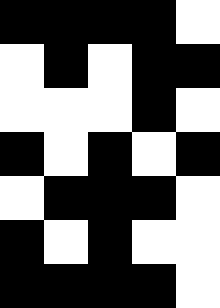[["black", "black", "black", "black", "white"], ["white", "black", "white", "black", "black"], ["white", "white", "white", "black", "white"], ["black", "white", "black", "white", "black"], ["white", "black", "black", "black", "white"], ["black", "white", "black", "white", "white"], ["black", "black", "black", "black", "white"]]